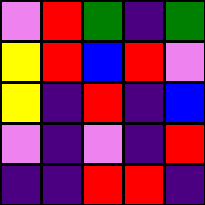[["violet", "red", "green", "indigo", "green"], ["yellow", "red", "blue", "red", "violet"], ["yellow", "indigo", "red", "indigo", "blue"], ["violet", "indigo", "violet", "indigo", "red"], ["indigo", "indigo", "red", "red", "indigo"]]